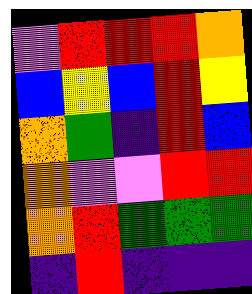[["violet", "red", "red", "red", "orange"], ["blue", "yellow", "blue", "red", "yellow"], ["orange", "green", "indigo", "red", "blue"], ["orange", "violet", "violet", "red", "red"], ["orange", "red", "green", "green", "green"], ["indigo", "red", "indigo", "indigo", "indigo"]]